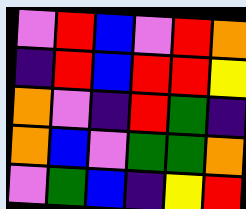[["violet", "red", "blue", "violet", "red", "orange"], ["indigo", "red", "blue", "red", "red", "yellow"], ["orange", "violet", "indigo", "red", "green", "indigo"], ["orange", "blue", "violet", "green", "green", "orange"], ["violet", "green", "blue", "indigo", "yellow", "red"]]